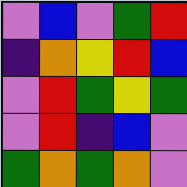[["violet", "blue", "violet", "green", "red"], ["indigo", "orange", "yellow", "red", "blue"], ["violet", "red", "green", "yellow", "green"], ["violet", "red", "indigo", "blue", "violet"], ["green", "orange", "green", "orange", "violet"]]